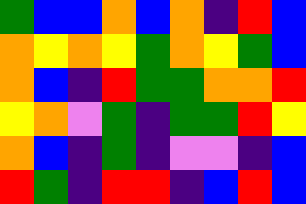[["green", "blue", "blue", "orange", "blue", "orange", "indigo", "red", "blue"], ["orange", "yellow", "orange", "yellow", "green", "orange", "yellow", "green", "blue"], ["orange", "blue", "indigo", "red", "green", "green", "orange", "orange", "red"], ["yellow", "orange", "violet", "green", "indigo", "green", "green", "red", "yellow"], ["orange", "blue", "indigo", "green", "indigo", "violet", "violet", "indigo", "blue"], ["red", "green", "indigo", "red", "red", "indigo", "blue", "red", "blue"]]